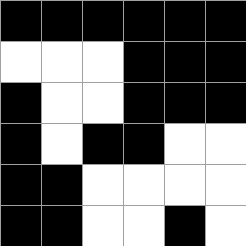[["black", "black", "black", "black", "black", "black"], ["white", "white", "white", "black", "black", "black"], ["black", "white", "white", "black", "black", "black"], ["black", "white", "black", "black", "white", "white"], ["black", "black", "white", "white", "white", "white"], ["black", "black", "white", "white", "black", "white"]]